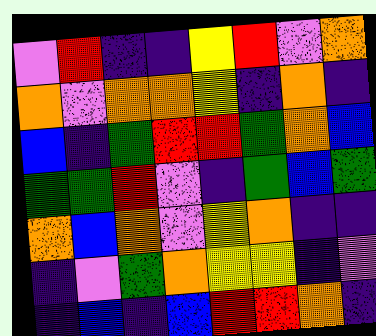[["violet", "red", "indigo", "indigo", "yellow", "red", "violet", "orange"], ["orange", "violet", "orange", "orange", "yellow", "indigo", "orange", "indigo"], ["blue", "indigo", "green", "red", "red", "green", "orange", "blue"], ["green", "green", "red", "violet", "indigo", "green", "blue", "green"], ["orange", "blue", "orange", "violet", "yellow", "orange", "indigo", "indigo"], ["indigo", "violet", "green", "orange", "yellow", "yellow", "indigo", "violet"], ["indigo", "blue", "indigo", "blue", "red", "red", "orange", "indigo"]]